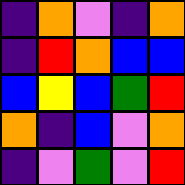[["indigo", "orange", "violet", "indigo", "orange"], ["indigo", "red", "orange", "blue", "blue"], ["blue", "yellow", "blue", "green", "red"], ["orange", "indigo", "blue", "violet", "orange"], ["indigo", "violet", "green", "violet", "red"]]